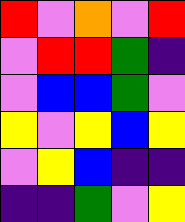[["red", "violet", "orange", "violet", "red"], ["violet", "red", "red", "green", "indigo"], ["violet", "blue", "blue", "green", "violet"], ["yellow", "violet", "yellow", "blue", "yellow"], ["violet", "yellow", "blue", "indigo", "indigo"], ["indigo", "indigo", "green", "violet", "yellow"]]